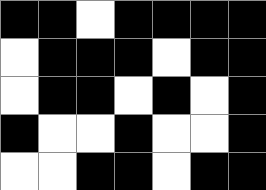[["black", "black", "white", "black", "black", "black", "black"], ["white", "black", "black", "black", "white", "black", "black"], ["white", "black", "black", "white", "black", "white", "black"], ["black", "white", "white", "black", "white", "white", "black"], ["white", "white", "black", "black", "white", "black", "black"]]